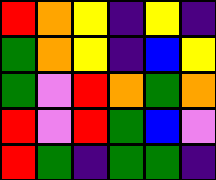[["red", "orange", "yellow", "indigo", "yellow", "indigo"], ["green", "orange", "yellow", "indigo", "blue", "yellow"], ["green", "violet", "red", "orange", "green", "orange"], ["red", "violet", "red", "green", "blue", "violet"], ["red", "green", "indigo", "green", "green", "indigo"]]